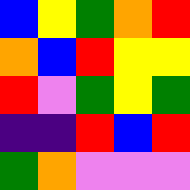[["blue", "yellow", "green", "orange", "red"], ["orange", "blue", "red", "yellow", "yellow"], ["red", "violet", "green", "yellow", "green"], ["indigo", "indigo", "red", "blue", "red"], ["green", "orange", "violet", "violet", "violet"]]